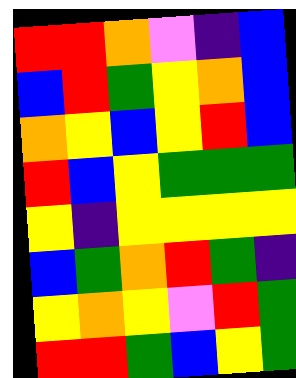[["red", "red", "orange", "violet", "indigo", "blue"], ["blue", "red", "green", "yellow", "orange", "blue"], ["orange", "yellow", "blue", "yellow", "red", "blue"], ["red", "blue", "yellow", "green", "green", "green"], ["yellow", "indigo", "yellow", "yellow", "yellow", "yellow"], ["blue", "green", "orange", "red", "green", "indigo"], ["yellow", "orange", "yellow", "violet", "red", "green"], ["red", "red", "green", "blue", "yellow", "green"]]